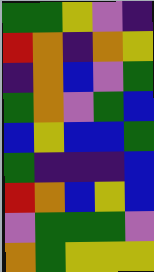[["green", "green", "yellow", "violet", "indigo"], ["red", "orange", "indigo", "orange", "yellow"], ["indigo", "orange", "blue", "violet", "green"], ["green", "orange", "violet", "green", "blue"], ["blue", "yellow", "blue", "blue", "green"], ["green", "indigo", "indigo", "indigo", "blue"], ["red", "orange", "blue", "yellow", "blue"], ["violet", "green", "green", "green", "violet"], ["orange", "green", "yellow", "yellow", "yellow"]]